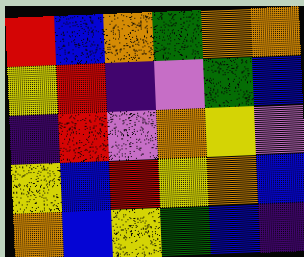[["red", "blue", "orange", "green", "orange", "orange"], ["yellow", "red", "indigo", "violet", "green", "blue"], ["indigo", "red", "violet", "orange", "yellow", "violet"], ["yellow", "blue", "red", "yellow", "orange", "blue"], ["orange", "blue", "yellow", "green", "blue", "indigo"]]